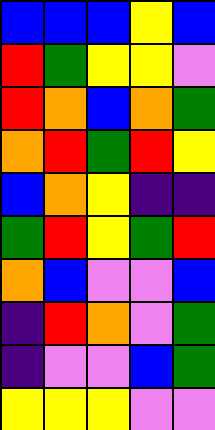[["blue", "blue", "blue", "yellow", "blue"], ["red", "green", "yellow", "yellow", "violet"], ["red", "orange", "blue", "orange", "green"], ["orange", "red", "green", "red", "yellow"], ["blue", "orange", "yellow", "indigo", "indigo"], ["green", "red", "yellow", "green", "red"], ["orange", "blue", "violet", "violet", "blue"], ["indigo", "red", "orange", "violet", "green"], ["indigo", "violet", "violet", "blue", "green"], ["yellow", "yellow", "yellow", "violet", "violet"]]